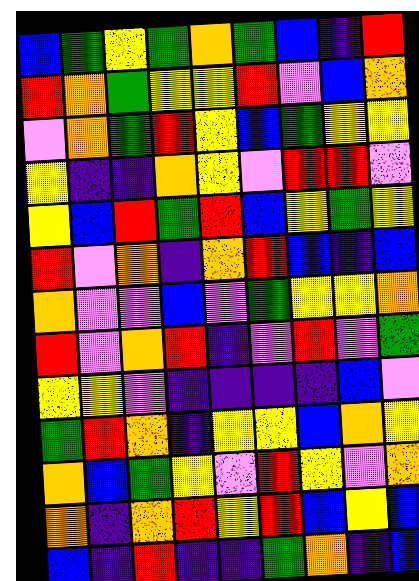[["blue", "green", "yellow", "green", "orange", "green", "blue", "indigo", "red"], ["red", "orange", "green", "yellow", "yellow", "red", "violet", "blue", "orange"], ["violet", "orange", "green", "red", "yellow", "blue", "green", "yellow", "yellow"], ["yellow", "indigo", "indigo", "orange", "yellow", "violet", "red", "red", "violet"], ["yellow", "blue", "red", "green", "red", "blue", "yellow", "green", "yellow"], ["red", "violet", "orange", "indigo", "orange", "red", "blue", "indigo", "blue"], ["orange", "violet", "violet", "blue", "violet", "green", "yellow", "yellow", "orange"], ["red", "violet", "orange", "red", "indigo", "violet", "red", "violet", "green"], ["yellow", "yellow", "violet", "indigo", "indigo", "indigo", "indigo", "blue", "violet"], ["green", "red", "orange", "indigo", "yellow", "yellow", "blue", "orange", "yellow"], ["orange", "blue", "green", "yellow", "violet", "red", "yellow", "violet", "orange"], ["orange", "indigo", "orange", "red", "yellow", "red", "blue", "yellow", "blue"], ["blue", "indigo", "red", "indigo", "indigo", "green", "orange", "indigo", "blue"]]